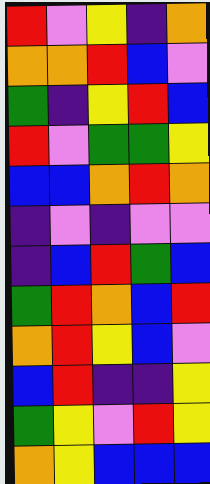[["red", "violet", "yellow", "indigo", "orange"], ["orange", "orange", "red", "blue", "violet"], ["green", "indigo", "yellow", "red", "blue"], ["red", "violet", "green", "green", "yellow"], ["blue", "blue", "orange", "red", "orange"], ["indigo", "violet", "indigo", "violet", "violet"], ["indigo", "blue", "red", "green", "blue"], ["green", "red", "orange", "blue", "red"], ["orange", "red", "yellow", "blue", "violet"], ["blue", "red", "indigo", "indigo", "yellow"], ["green", "yellow", "violet", "red", "yellow"], ["orange", "yellow", "blue", "blue", "blue"]]